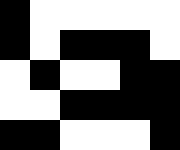[["black", "white", "white", "white", "white", "white"], ["black", "white", "black", "black", "black", "white"], ["white", "black", "white", "white", "black", "black"], ["white", "white", "black", "black", "black", "black"], ["black", "black", "white", "white", "white", "black"]]